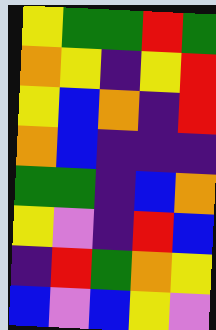[["yellow", "green", "green", "red", "green"], ["orange", "yellow", "indigo", "yellow", "red"], ["yellow", "blue", "orange", "indigo", "red"], ["orange", "blue", "indigo", "indigo", "indigo"], ["green", "green", "indigo", "blue", "orange"], ["yellow", "violet", "indigo", "red", "blue"], ["indigo", "red", "green", "orange", "yellow"], ["blue", "violet", "blue", "yellow", "violet"]]